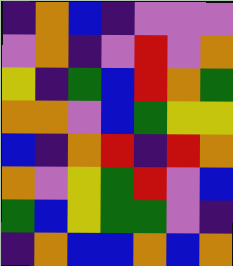[["indigo", "orange", "blue", "indigo", "violet", "violet", "violet"], ["violet", "orange", "indigo", "violet", "red", "violet", "orange"], ["yellow", "indigo", "green", "blue", "red", "orange", "green"], ["orange", "orange", "violet", "blue", "green", "yellow", "yellow"], ["blue", "indigo", "orange", "red", "indigo", "red", "orange"], ["orange", "violet", "yellow", "green", "red", "violet", "blue"], ["green", "blue", "yellow", "green", "green", "violet", "indigo"], ["indigo", "orange", "blue", "blue", "orange", "blue", "orange"]]